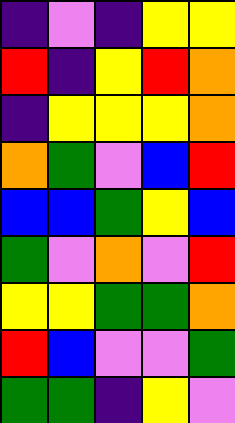[["indigo", "violet", "indigo", "yellow", "yellow"], ["red", "indigo", "yellow", "red", "orange"], ["indigo", "yellow", "yellow", "yellow", "orange"], ["orange", "green", "violet", "blue", "red"], ["blue", "blue", "green", "yellow", "blue"], ["green", "violet", "orange", "violet", "red"], ["yellow", "yellow", "green", "green", "orange"], ["red", "blue", "violet", "violet", "green"], ["green", "green", "indigo", "yellow", "violet"]]